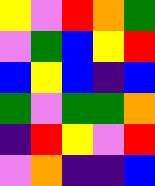[["yellow", "violet", "red", "orange", "green"], ["violet", "green", "blue", "yellow", "red"], ["blue", "yellow", "blue", "indigo", "blue"], ["green", "violet", "green", "green", "orange"], ["indigo", "red", "yellow", "violet", "red"], ["violet", "orange", "indigo", "indigo", "blue"]]